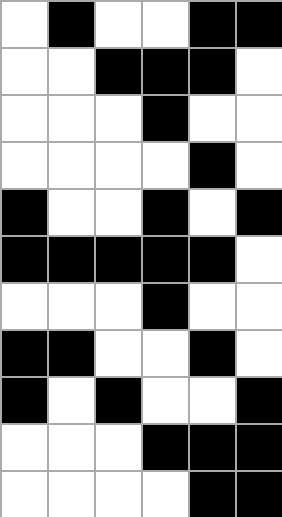[["white", "black", "white", "white", "black", "black"], ["white", "white", "black", "black", "black", "white"], ["white", "white", "white", "black", "white", "white"], ["white", "white", "white", "white", "black", "white"], ["black", "white", "white", "black", "white", "black"], ["black", "black", "black", "black", "black", "white"], ["white", "white", "white", "black", "white", "white"], ["black", "black", "white", "white", "black", "white"], ["black", "white", "black", "white", "white", "black"], ["white", "white", "white", "black", "black", "black"], ["white", "white", "white", "white", "black", "black"]]